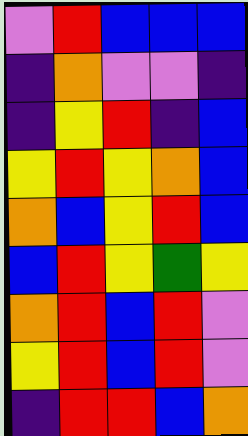[["violet", "red", "blue", "blue", "blue"], ["indigo", "orange", "violet", "violet", "indigo"], ["indigo", "yellow", "red", "indigo", "blue"], ["yellow", "red", "yellow", "orange", "blue"], ["orange", "blue", "yellow", "red", "blue"], ["blue", "red", "yellow", "green", "yellow"], ["orange", "red", "blue", "red", "violet"], ["yellow", "red", "blue", "red", "violet"], ["indigo", "red", "red", "blue", "orange"]]